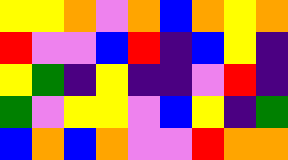[["yellow", "yellow", "orange", "violet", "orange", "blue", "orange", "yellow", "orange"], ["red", "violet", "violet", "blue", "red", "indigo", "blue", "yellow", "indigo"], ["yellow", "green", "indigo", "yellow", "indigo", "indigo", "violet", "red", "indigo"], ["green", "violet", "yellow", "yellow", "violet", "blue", "yellow", "indigo", "green"], ["blue", "orange", "blue", "orange", "violet", "violet", "red", "orange", "orange"]]